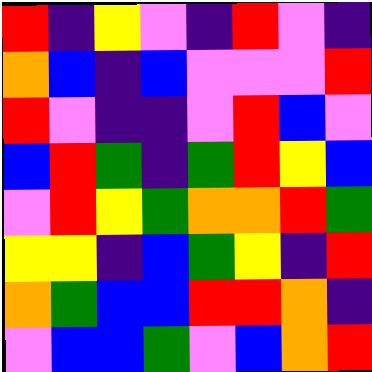[["red", "indigo", "yellow", "violet", "indigo", "red", "violet", "indigo"], ["orange", "blue", "indigo", "blue", "violet", "violet", "violet", "red"], ["red", "violet", "indigo", "indigo", "violet", "red", "blue", "violet"], ["blue", "red", "green", "indigo", "green", "red", "yellow", "blue"], ["violet", "red", "yellow", "green", "orange", "orange", "red", "green"], ["yellow", "yellow", "indigo", "blue", "green", "yellow", "indigo", "red"], ["orange", "green", "blue", "blue", "red", "red", "orange", "indigo"], ["violet", "blue", "blue", "green", "violet", "blue", "orange", "red"]]